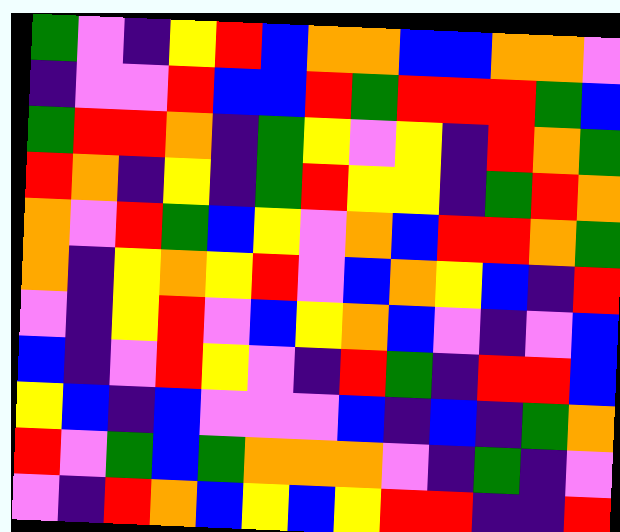[["green", "violet", "indigo", "yellow", "red", "blue", "orange", "orange", "blue", "blue", "orange", "orange", "violet"], ["indigo", "violet", "violet", "red", "blue", "blue", "red", "green", "red", "red", "red", "green", "blue"], ["green", "red", "red", "orange", "indigo", "green", "yellow", "violet", "yellow", "indigo", "red", "orange", "green"], ["red", "orange", "indigo", "yellow", "indigo", "green", "red", "yellow", "yellow", "indigo", "green", "red", "orange"], ["orange", "violet", "red", "green", "blue", "yellow", "violet", "orange", "blue", "red", "red", "orange", "green"], ["orange", "indigo", "yellow", "orange", "yellow", "red", "violet", "blue", "orange", "yellow", "blue", "indigo", "red"], ["violet", "indigo", "yellow", "red", "violet", "blue", "yellow", "orange", "blue", "violet", "indigo", "violet", "blue"], ["blue", "indigo", "violet", "red", "yellow", "violet", "indigo", "red", "green", "indigo", "red", "red", "blue"], ["yellow", "blue", "indigo", "blue", "violet", "violet", "violet", "blue", "indigo", "blue", "indigo", "green", "orange"], ["red", "violet", "green", "blue", "green", "orange", "orange", "orange", "violet", "indigo", "green", "indigo", "violet"], ["violet", "indigo", "red", "orange", "blue", "yellow", "blue", "yellow", "red", "red", "indigo", "indigo", "red"]]